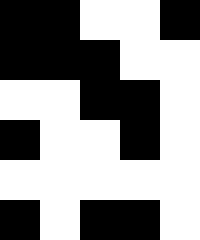[["black", "black", "white", "white", "black"], ["black", "black", "black", "white", "white"], ["white", "white", "black", "black", "white"], ["black", "white", "white", "black", "white"], ["white", "white", "white", "white", "white"], ["black", "white", "black", "black", "white"]]